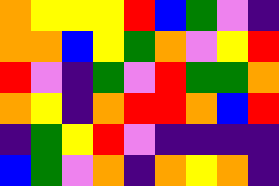[["orange", "yellow", "yellow", "yellow", "red", "blue", "green", "violet", "indigo"], ["orange", "orange", "blue", "yellow", "green", "orange", "violet", "yellow", "red"], ["red", "violet", "indigo", "green", "violet", "red", "green", "green", "orange"], ["orange", "yellow", "indigo", "orange", "red", "red", "orange", "blue", "red"], ["indigo", "green", "yellow", "red", "violet", "indigo", "indigo", "indigo", "indigo"], ["blue", "green", "violet", "orange", "indigo", "orange", "yellow", "orange", "indigo"]]